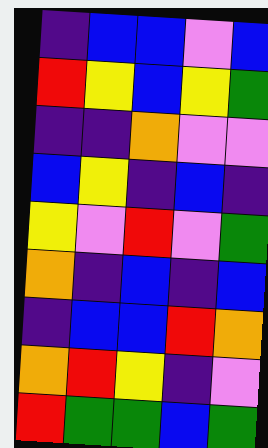[["indigo", "blue", "blue", "violet", "blue"], ["red", "yellow", "blue", "yellow", "green"], ["indigo", "indigo", "orange", "violet", "violet"], ["blue", "yellow", "indigo", "blue", "indigo"], ["yellow", "violet", "red", "violet", "green"], ["orange", "indigo", "blue", "indigo", "blue"], ["indigo", "blue", "blue", "red", "orange"], ["orange", "red", "yellow", "indigo", "violet"], ["red", "green", "green", "blue", "green"]]